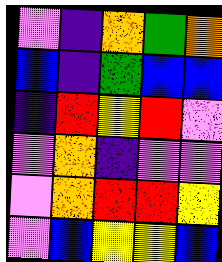[["violet", "indigo", "orange", "green", "orange"], ["blue", "indigo", "green", "blue", "blue"], ["indigo", "red", "yellow", "red", "violet"], ["violet", "orange", "indigo", "violet", "violet"], ["violet", "orange", "red", "red", "yellow"], ["violet", "blue", "yellow", "yellow", "blue"]]